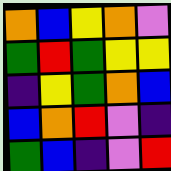[["orange", "blue", "yellow", "orange", "violet"], ["green", "red", "green", "yellow", "yellow"], ["indigo", "yellow", "green", "orange", "blue"], ["blue", "orange", "red", "violet", "indigo"], ["green", "blue", "indigo", "violet", "red"]]